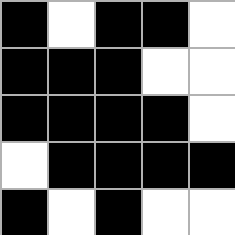[["black", "white", "black", "black", "white"], ["black", "black", "black", "white", "white"], ["black", "black", "black", "black", "white"], ["white", "black", "black", "black", "black"], ["black", "white", "black", "white", "white"]]